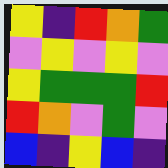[["yellow", "indigo", "red", "orange", "green"], ["violet", "yellow", "violet", "yellow", "violet"], ["yellow", "green", "green", "green", "red"], ["red", "orange", "violet", "green", "violet"], ["blue", "indigo", "yellow", "blue", "indigo"]]